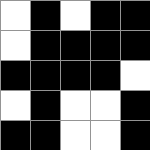[["white", "black", "white", "black", "black"], ["white", "black", "black", "black", "black"], ["black", "black", "black", "black", "white"], ["white", "black", "white", "white", "black"], ["black", "black", "white", "white", "black"]]